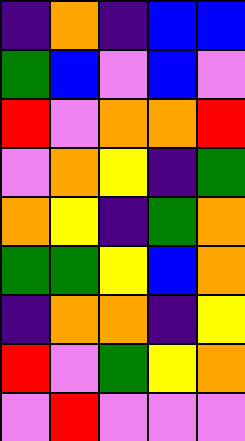[["indigo", "orange", "indigo", "blue", "blue"], ["green", "blue", "violet", "blue", "violet"], ["red", "violet", "orange", "orange", "red"], ["violet", "orange", "yellow", "indigo", "green"], ["orange", "yellow", "indigo", "green", "orange"], ["green", "green", "yellow", "blue", "orange"], ["indigo", "orange", "orange", "indigo", "yellow"], ["red", "violet", "green", "yellow", "orange"], ["violet", "red", "violet", "violet", "violet"]]